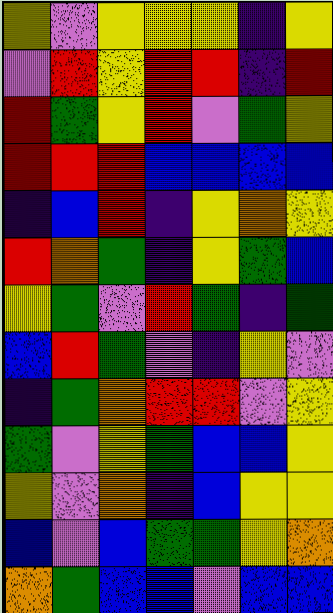[["yellow", "violet", "yellow", "yellow", "yellow", "indigo", "yellow"], ["violet", "red", "yellow", "red", "red", "indigo", "red"], ["red", "green", "yellow", "red", "violet", "green", "yellow"], ["red", "red", "red", "blue", "blue", "blue", "blue"], ["indigo", "blue", "red", "indigo", "yellow", "orange", "yellow"], ["red", "orange", "green", "indigo", "yellow", "green", "blue"], ["yellow", "green", "violet", "red", "green", "indigo", "green"], ["blue", "red", "green", "violet", "indigo", "yellow", "violet"], ["indigo", "green", "orange", "red", "red", "violet", "yellow"], ["green", "violet", "yellow", "green", "blue", "blue", "yellow"], ["yellow", "violet", "orange", "indigo", "blue", "yellow", "yellow"], ["blue", "violet", "blue", "green", "green", "yellow", "orange"], ["orange", "green", "blue", "blue", "violet", "blue", "blue"]]